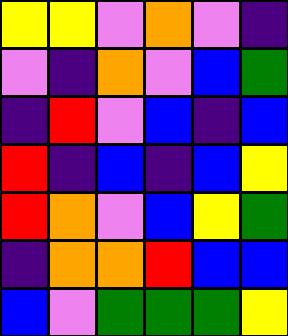[["yellow", "yellow", "violet", "orange", "violet", "indigo"], ["violet", "indigo", "orange", "violet", "blue", "green"], ["indigo", "red", "violet", "blue", "indigo", "blue"], ["red", "indigo", "blue", "indigo", "blue", "yellow"], ["red", "orange", "violet", "blue", "yellow", "green"], ["indigo", "orange", "orange", "red", "blue", "blue"], ["blue", "violet", "green", "green", "green", "yellow"]]